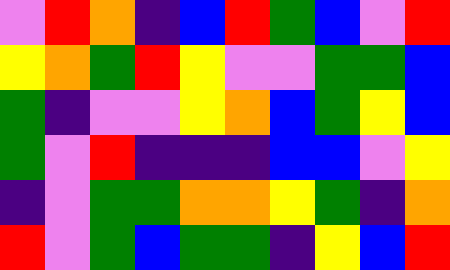[["violet", "red", "orange", "indigo", "blue", "red", "green", "blue", "violet", "red"], ["yellow", "orange", "green", "red", "yellow", "violet", "violet", "green", "green", "blue"], ["green", "indigo", "violet", "violet", "yellow", "orange", "blue", "green", "yellow", "blue"], ["green", "violet", "red", "indigo", "indigo", "indigo", "blue", "blue", "violet", "yellow"], ["indigo", "violet", "green", "green", "orange", "orange", "yellow", "green", "indigo", "orange"], ["red", "violet", "green", "blue", "green", "green", "indigo", "yellow", "blue", "red"]]